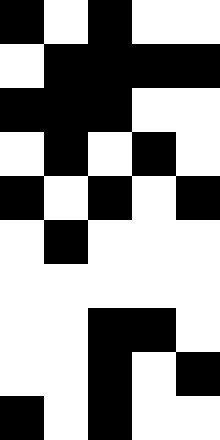[["black", "white", "black", "white", "white"], ["white", "black", "black", "black", "black"], ["black", "black", "black", "white", "white"], ["white", "black", "white", "black", "white"], ["black", "white", "black", "white", "black"], ["white", "black", "white", "white", "white"], ["white", "white", "white", "white", "white"], ["white", "white", "black", "black", "white"], ["white", "white", "black", "white", "black"], ["black", "white", "black", "white", "white"]]